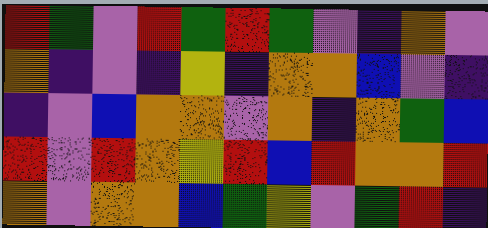[["red", "green", "violet", "red", "green", "red", "green", "violet", "indigo", "orange", "violet"], ["orange", "indigo", "violet", "indigo", "yellow", "indigo", "orange", "orange", "blue", "violet", "indigo"], ["indigo", "violet", "blue", "orange", "orange", "violet", "orange", "indigo", "orange", "green", "blue"], ["red", "violet", "red", "orange", "yellow", "red", "blue", "red", "orange", "orange", "red"], ["orange", "violet", "orange", "orange", "blue", "green", "yellow", "violet", "green", "red", "indigo"]]